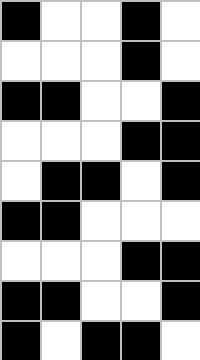[["black", "white", "white", "black", "white"], ["white", "white", "white", "black", "white"], ["black", "black", "white", "white", "black"], ["white", "white", "white", "black", "black"], ["white", "black", "black", "white", "black"], ["black", "black", "white", "white", "white"], ["white", "white", "white", "black", "black"], ["black", "black", "white", "white", "black"], ["black", "white", "black", "black", "white"]]